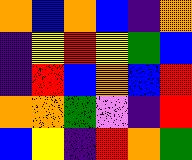[["orange", "blue", "orange", "blue", "indigo", "orange"], ["indigo", "yellow", "red", "yellow", "green", "blue"], ["indigo", "red", "blue", "orange", "blue", "red"], ["orange", "orange", "green", "violet", "indigo", "red"], ["blue", "yellow", "indigo", "red", "orange", "green"]]